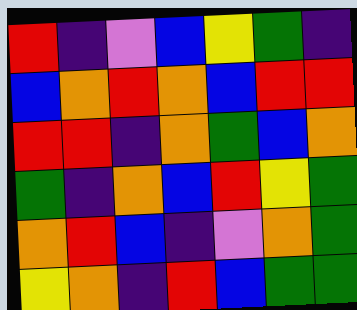[["red", "indigo", "violet", "blue", "yellow", "green", "indigo"], ["blue", "orange", "red", "orange", "blue", "red", "red"], ["red", "red", "indigo", "orange", "green", "blue", "orange"], ["green", "indigo", "orange", "blue", "red", "yellow", "green"], ["orange", "red", "blue", "indigo", "violet", "orange", "green"], ["yellow", "orange", "indigo", "red", "blue", "green", "green"]]